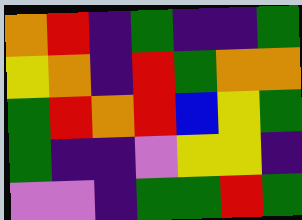[["orange", "red", "indigo", "green", "indigo", "indigo", "green"], ["yellow", "orange", "indigo", "red", "green", "orange", "orange"], ["green", "red", "orange", "red", "blue", "yellow", "green"], ["green", "indigo", "indigo", "violet", "yellow", "yellow", "indigo"], ["violet", "violet", "indigo", "green", "green", "red", "green"]]